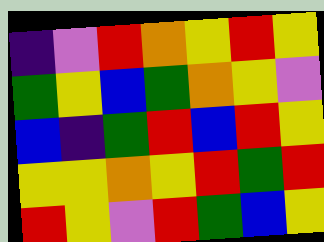[["indigo", "violet", "red", "orange", "yellow", "red", "yellow"], ["green", "yellow", "blue", "green", "orange", "yellow", "violet"], ["blue", "indigo", "green", "red", "blue", "red", "yellow"], ["yellow", "yellow", "orange", "yellow", "red", "green", "red"], ["red", "yellow", "violet", "red", "green", "blue", "yellow"]]